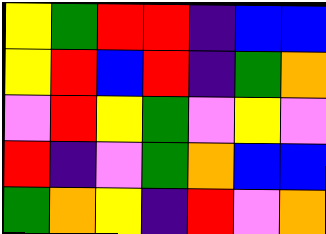[["yellow", "green", "red", "red", "indigo", "blue", "blue"], ["yellow", "red", "blue", "red", "indigo", "green", "orange"], ["violet", "red", "yellow", "green", "violet", "yellow", "violet"], ["red", "indigo", "violet", "green", "orange", "blue", "blue"], ["green", "orange", "yellow", "indigo", "red", "violet", "orange"]]